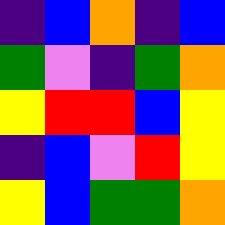[["indigo", "blue", "orange", "indigo", "blue"], ["green", "violet", "indigo", "green", "orange"], ["yellow", "red", "red", "blue", "yellow"], ["indigo", "blue", "violet", "red", "yellow"], ["yellow", "blue", "green", "green", "orange"]]